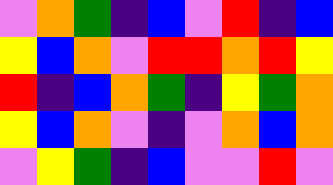[["violet", "orange", "green", "indigo", "blue", "violet", "red", "indigo", "blue"], ["yellow", "blue", "orange", "violet", "red", "red", "orange", "red", "yellow"], ["red", "indigo", "blue", "orange", "green", "indigo", "yellow", "green", "orange"], ["yellow", "blue", "orange", "violet", "indigo", "violet", "orange", "blue", "orange"], ["violet", "yellow", "green", "indigo", "blue", "violet", "violet", "red", "violet"]]